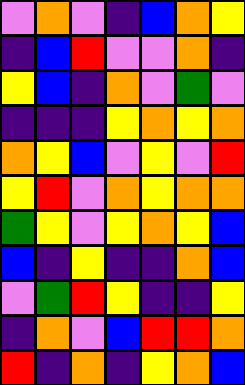[["violet", "orange", "violet", "indigo", "blue", "orange", "yellow"], ["indigo", "blue", "red", "violet", "violet", "orange", "indigo"], ["yellow", "blue", "indigo", "orange", "violet", "green", "violet"], ["indigo", "indigo", "indigo", "yellow", "orange", "yellow", "orange"], ["orange", "yellow", "blue", "violet", "yellow", "violet", "red"], ["yellow", "red", "violet", "orange", "yellow", "orange", "orange"], ["green", "yellow", "violet", "yellow", "orange", "yellow", "blue"], ["blue", "indigo", "yellow", "indigo", "indigo", "orange", "blue"], ["violet", "green", "red", "yellow", "indigo", "indigo", "yellow"], ["indigo", "orange", "violet", "blue", "red", "red", "orange"], ["red", "indigo", "orange", "indigo", "yellow", "orange", "blue"]]